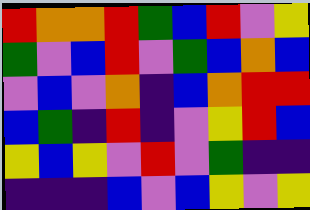[["red", "orange", "orange", "red", "green", "blue", "red", "violet", "yellow"], ["green", "violet", "blue", "red", "violet", "green", "blue", "orange", "blue"], ["violet", "blue", "violet", "orange", "indigo", "blue", "orange", "red", "red"], ["blue", "green", "indigo", "red", "indigo", "violet", "yellow", "red", "blue"], ["yellow", "blue", "yellow", "violet", "red", "violet", "green", "indigo", "indigo"], ["indigo", "indigo", "indigo", "blue", "violet", "blue", "yellow", "violet", "yellow"]]